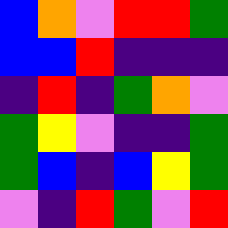[["blue", "orange", "violet", "red", "red", "green"], ["blue", "blue", "red", "indigo", "indigo", "indigo"], ["indigo", "red", "indigo", "green", "orange", "violet"], ["green", "yellow", "violet", "indigo", "indigo", "green"], ["green", "blue", "indigo", "blue", "yellow", "green"], ["violet", "indigo", "red", "green", "violet", "red"]]